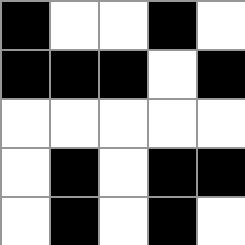[["black", "white", "white", "black", "white"], ["black", "black", "black", "white", "black"], ["white", "white", "white", "white", "white"], ["white", "black", "white", "black", "black"], ["white", "black", "white", "black", "white"]]